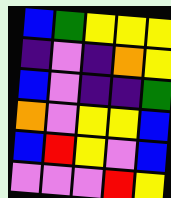[["blue", "green", "yellow", "yellow", "yellow"], ["indigo", "violet", "indigo", "orange", "yellow"], ["blue", "violet", "indigo", "indigo", "green"], ["orange", "violet", "yellow", "yellow", "blue"], ["blue", "red", "yellow", "violet", "blue"], ["violet", "violet", "violet", "red", "yellow"]]